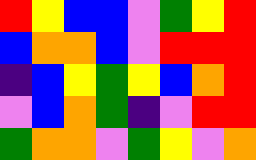[["red", "yellow", "blue", "blue", "violet", "green", "yellow", "red"], ["blue", "orange", "orange", "blue", "violet", "red", "red", "red"], ["indigo", "blue", "yellow", "green", "yellow", "blue", "orange", "red"], ["violet", "blue", "orange", "green", "indigo", "violet", "red", "red"], ["green", "orange", "orange", "violet", "green", "yellow", "violet", "orange"]]